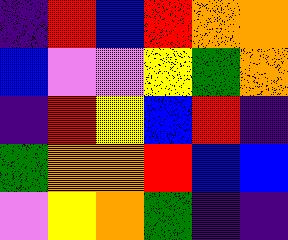[["indigo", "red", "blue", "red", "orange", "orange"], ["blue", "violet", "violet", "yellow", "green", "orange"], ["indigo", "red", "yellow", "blue", "red", "indigo"], ["green", "orange", "orange", "red", "blue", "blue"], ["violet", "yellow", "orange", "green", "indigo", "indigo"]]